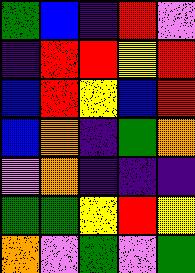[["green", "blue", "indigo", "red", "violet"], ["indigo", "red", "red", "yellow", "red"], ["blue", "red", "yellow", "blue", "red"], ["blue", "orange", "indigo", "green", "orange"], ["violet", "orange", "indigo", "indigo", "indigo"], ["green", "green", "yellow", "red", "yellow"], ["orange", "violet", "green", "violet", "green"]]